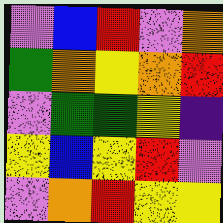[["violet", "blue", "red", "violet", "orange"], ["green", "orange", "yellow", "orange", "red"], ["violet", "green", "green", "yellow", "indigo"], ["yellow", "blue", "yellow", "red", "violet"], ["violet", "orange", "red", "yellow", "yellow"]]